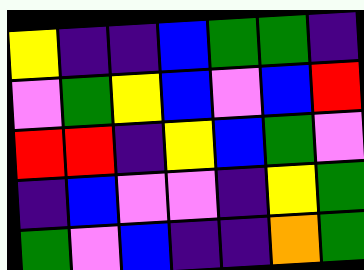[["yellow", "indigo", "indigo", "blue", "green", "green", "indigo"], ["violet", "green", "yellow", "blue", "violet", "blue", "red"], ["red", "red", "indigo", "yellow", "blue", "green", "violet"], ["indigo", "blue", "violet", "violet", "indigo", "yellow", "green"], ["green", "violet", "blue", "indigo", "indigo", "orange", "green"]]